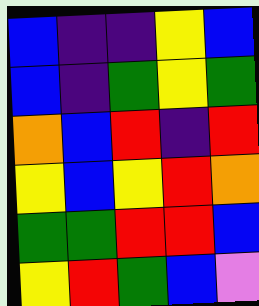[["blue", "indigo", "indigo", "yellow", "blue"], ["blue", "indigo", "green", "yellow", "green"], ["orange", "blue", "red", "indigo", "red"], ["yellow", "blue", "yellow", "red", "orange"], ["green", "green", "red", "red", "blue"], ["yellow", "red", "green", "blue", "violet"]]